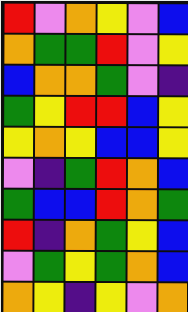[["red", "violet", "orange", "yellow", "violet", "blue"], ["orange", "green", "green", "red", "violet", "yellow"], ["blue", "orange", "orange", "green", "violet", "indigo"], ["green", "yellow", "red", "red", "blue", "yellow"], ["yellow", "orange", "yellow", "blue", "blue", "yellow"], ["violet", "indigo", "green", "red", "orange", "blue"], ["green", "blue", "blue", "red", "orange", "green"], ["red", "indigo", "orange", "green", "yellow", "blue"], ["violet", "green", "yellow", "green", "orange", "blue"], ["orange", "yellow", "indigo", "yellow", "violet", "orange"]]